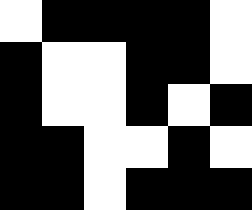[["white", "black", "black", "black", "black", "white"], ["black", "white", "white", "black", "black", "white"], ["black", "white", "white", "black", "white", "black"], ["black", "black", "white", "white", "black", "white"], ["black", "black", "white", "black", "black", "black"]]